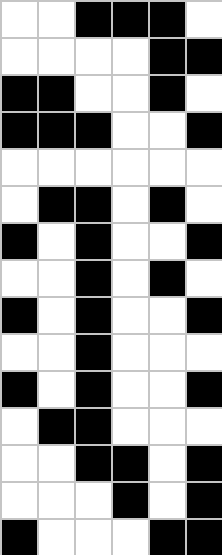[["white", "white", "black", "black", "black", "white"], ["white", "white", "white", "white", "black", "black"], ["black", "black", "white", "white", "black", "white"], ["black", "black", "black", "white", "white", "black"], ["white", "white", "white", "white", "white", "white"], ["white", "black", "black", "white", "black", "white"], ["black", "white", "black", "white", "white", "black"], ["white", "white", "black", "white", "black", "white"], ["black", "white", "black", "white", "white", "black"], ["white", "white", "black", "white", "white", "white"], ["black", "white", "black", "white", "white", "black"], ["white", "black", "black", "white", "white", "white"], ["white", "white", "black", "black", "white", "black"], ["white", "white", "white", "black", "white", "black"], ["black", "white", "white", "white", "black", "black"]]